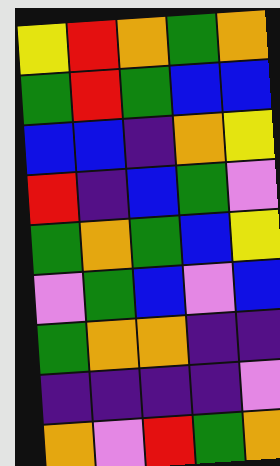[["yellow", "red", "orange", "green", "orange"], ["green", "red", "green", "blue", "blue"], ["blue", "blue", "indigo", "orange", "yellow"], ["red", "indigo", "blue", "green", "violet"], ["green", "orange", "green", "blue", "yellow"], ["violet", "green", "blue", "violet", "blue"], ["green", "orange", "orange", "indigo", "indigo"], ["indigo", "indigo", "indigo", "indigo", "violet"], ["orange", "violet", "red", "green", "orange"]]